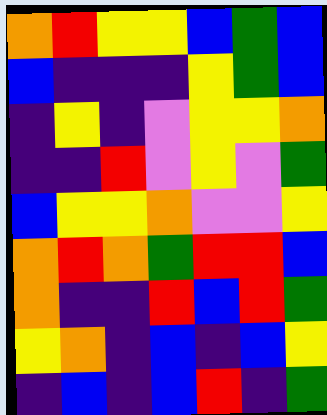[["orange", "red", "yellow", "yellow", "blue", "green", "blue"], ["blue", "indigo", "indigo", "indigo", "yellow", "green", "blue"], ["indigo", "yellow", "indigo", "violet", "yellow", "yellow", "orange"], ["indigo", "indigo", "red", "violet", "yellow", "violet", "green"], ["blue", "yellow", "yellow", "orange", "violet", "violet", "yellow"], ["orange", "red", "orange", "green", "red", "red", "blue"], ["orange", "indigo", "indigo", "red", "blue", "red", "green"], ["yellow", "orange", "indigo", "blue", "indigo", "blue", "yellow"], ["indigo", "blue", "indigo", "blue", "red", "indigo", "green"]]